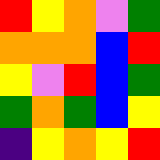[["red", "yellow", "orange", "violet", "green"], ["orange", "orange", "orange", "blue", "red"], ["yellow", "violet", "red", "blue", "green"], ["green", "orange", "green", "blue", "yellow"], ["indigo", "yellow", "orange", "yellow", "red"]]